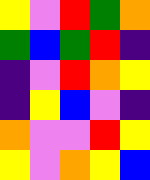[["yellow", "violet", "red", "green", "orange"], ["green", "blue", "green", "red", "indigo"], ["indigo", "violet", "red", "orange", "yellow"], ["indigo", "yellow", "blue", "violet", "indigo"], ["orange", "violet", "violet", "red", "yellow"], ["yellow", "violet", "orange", "yellow", "blue"]]